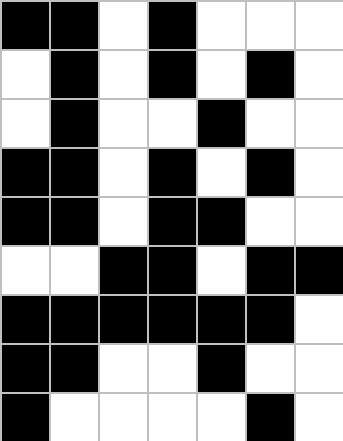[["black", "black", "white", "black", "white", "white", "white"], ["white", "black", "white", "black", "white", "black", "white"], ["white", "black", "white", "white", "black", "white", "white"], ["black", "black", "white", "black", "white", "black", "white"], ["black", "black", "white", "black", "black", "white", "white"], ["white", "white", "black", "black", "white", "black", "black"], ["black", "black", "black", "black", "black", "black", "white"], ["black", "black", "white", "white", "black", "white", "white"], ["black", "white", "white", "white", "white", "black", "white"]]